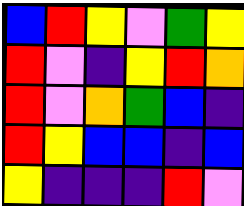[["blue", "red", "yellow", "violet", "green", "yellow"], ["red", "violet", "indigo", "yellow", "red", "orange"], ["red", "violet", "orange", "green", "blue", "indigo"], ["red", "yellow", "blue", "blue", "indigo", "blue"], ["yellow", "indigo", "indigo", "indigo", "red", "violet"]]